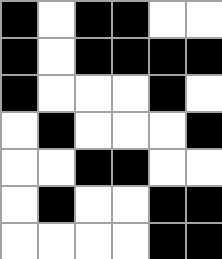[["black", "white", "black", "black", "white", "white"], ["black", "white", "black", "black", "black", "black"], ["black", "white", "white", "white", "black", "white"], ["white", "black", "white", "white", "white", "black"], ["white", "white", "black", "black", "white", "white"], ["white", "black", "white", "white", "black", "black"], ["white", "white", "white", "white", "black", "black"]]